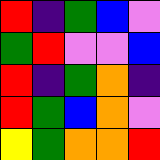[["red", "indigo", "green", "blue", "violet"], ["green", "red", "violet", "violet", "blue"], ["red", "indigo", "green", "orange", "indigo"], ["red", "green", "blue", "orange", "violet"], ["yellow", "green", "orange", "orange", "red"]]